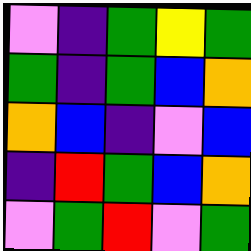[["violet", "indigo", "green", "yellow", "green"], ["green", "indigo", "green", "blue", "orange"], ["orange", "blue", "indigo", "violet", "blue"], ["indigo", "red", "green", "blue", "orange"], ["violet", "green", "red", "violet", "green"]]